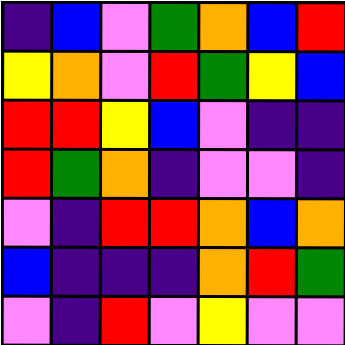[["indigo", "blue", "violet", "green", "orange", "blue", "red"], ["yellow", "orange", "violet", "red", "green", "yellow", "blue"], ["red", "red", "yellow", "blue", "violet", "indigo", "indigo"], ["red", "green", "orange", "indigo", "violet", "violet", "indigo"], ["violet", "indigo", "red", "red", "orange", "blue", "orange"], ["blue", "indigo", "indigo", "indigo", "orange", "red", "green"], ["violet", "indigo", "red", "violet", "yellow", "violet", "violet"]]